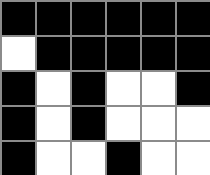[["black", "black", "black", "black", "black", "black"], ["white", "black", "black", "black", "black", "black"], ["black", "white", "black", "white", "white", "black"], ["black", "white", "black", "white", "white", "white"], ["black", "white", "white", "black", "white", "white"]]